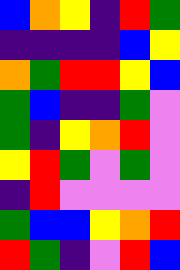[["blue", "orange", "yellow", "indigo", "red", "green"], ["indigo", "indigo", "indigo", "indigo", "blue", "yellow"], ["orange", "green", "red", "red", "yellow", "blue"], ["green", "blue", "indigo", "indigo", "green", "violet"], ["green", "indigo", "yellow", "orange", "red", "violet"], ["yellow", "red", "green", "violet", "green", "violet"], ["indigo", "red", "violet", "violet", "violet", "violet"], ["green", "blue", "blue", "yellow", "orange", "red"], ["red", "green", "indigo", "violet", "red", "blue"]]